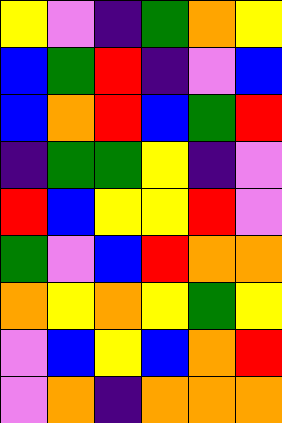[["yellow", "violet", "indigo", "green", "orange", "yellow"], ["blue", "green", "red", "indigo", "violet", "blue"], ["blue", "orange", "red", "blue", "green", "red"], ["indigo", "green", "green", "yellow", "indigo", "violet"], ["red", "blue", "yellow", "yellow", "red", "violet"], ["green", "violet", "blue", "red", "orange", "orange"], ["orange", "yellow", "orange", "yellow", "green", "yellow"], ["violet", "blue", "yellow", "blue", "orange", "red"], ["violet", "orange", "indigo", "orange", "orange", "orange"]]